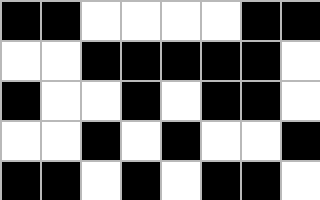[["black", "black", "white", "white", "white", "white", "black", "black"], ["white", "white", "black", "black", "black", "black", "black", "white"], ["black", "white", "white", "black", "white", "black", "black", "white"], ["white", "white", "black", "white", "black", "white", "white", "black"], ["black", "black", "white", "black", "white", "black", "black", "white"]]